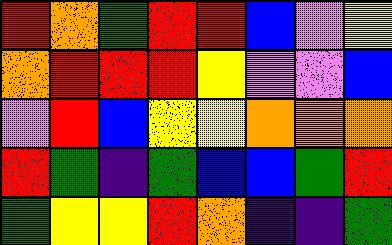[["red", "orange", "green", "red", "red", "blue", "violet", "yellow"], ["orange", "red", "red", "red", "yellow", "violet", "violet", "blue"], ["violet", "red", "blue", "yellow", "yellow", "orange", "orange", "orange"], ["red", "green", "indigo", "green", "blue", "blue", "green", "red"], ["green", "yellow", "yellow", "red", "orange", "indigo", "indigo", "green"]]